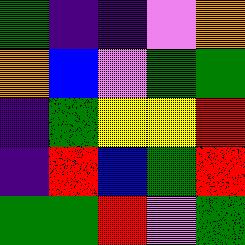[["green", "indigo", "indigo", "violet", "orange"], ["orange", "blue", "violet", "green", "green"], ["indigo", "green", "yellow", "yellow", "red"], ["indigo", "red", "blue", "green", "red"], ["green", "green", "red", "violet", "green"]]